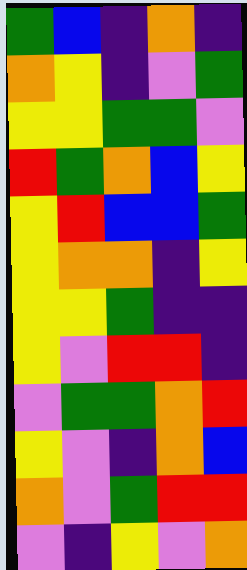[["green", "blue", "indigo", "orange", "indigo"], ["orange", "yellow", "indigo", "violet", "green"], ["yellow", "yellow", "green", "green", "violet"], ["red", "green", "orange", "blue", "yellow"], ["yellow", "red", "blue", "blue", "green"], ["yellow", "orange", "orange", "indigo", "yellow"], ["yellow", "yellow", "green", "indigo", "indigo"], ["yellow", "violet", "red", "red", "indigo"], ["violet", "green", "green", "orange", "red"], ["yellow", "violet", "indigo", "orange", "blue"], ["orange", "violet", "green", "red", "red"], ["violet", "indigo", "yellow", "violet", "orange"]]